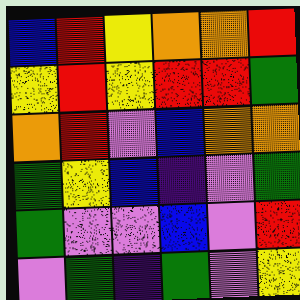[["blue", "red", "yellow", "orange", "orange", "red"], ["yellow", "red", "yellow", "red", "red", "green"], ["orange", "red", "violet", "blue", "orange", "orange"], ["green", "yellow", "blue", "indigo", "violet", "green"], ["green", "violet", "violet", "blue", "violet", "red"], ["violet", "green", "indigo", "green", "violet", "yellow"]]